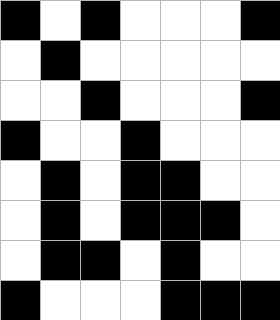[["black", "white", "black", "white", "white", "white", "black"], ["white", "black", "white", "white", "white", "white", "white"], ["white", "white", "black", "white", "white", "white", "black"], ["black", "white", "white", "black", "white", "white", "white"], ["white", "black", "white", "black", "black", "white", "white"], ["white", "black", "white", "black", "black", "black", "white"], ["white", "black", "black", "white", "black", "white", "white"], ["black", "white", "white", "white", "black", "black", "black"]]